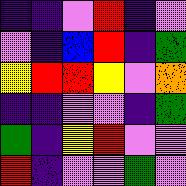[["indigo", "indigo", "violet", "red", "indigo", "violet"], ["violet", "indigo", "blue", "red", "indigo", "green"], ["yellow", "red", "red", "yellow", "violet", "orange"], ["indigo", "indigo", "violet", "violet", "indigo", "green"], ["green", "indigo", "yellow", "red", "violet", "violet"], ["red", "indigo", "violet", "violet", "green", "violet"]]